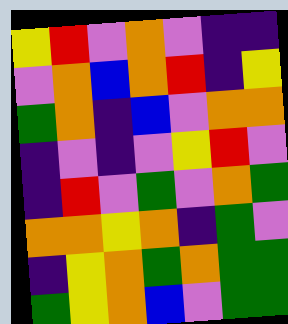[["yellow", "red", "violet", "orange", "violet", "indigo", "indigo"], ["violet", "orange", "blue", "orange", "red", "indigo", "yellow"], ["green", "orange", "indigo", "blue", "violet", "orange", "orange"], ["indigo", "violet", "indigo", "violet", "yellow", "red", "violet"], ["indigo", "red", "violet", "green", "violet", "orange", "green"], ["orange", "orange", "yellow", "orange", "indigo", "green", "violet"], ["indigo", "yellow", "orange", "green", "orange", "green", "green"], ["green", "yellow", "orange", "blue", "violet", "green", "green"]]